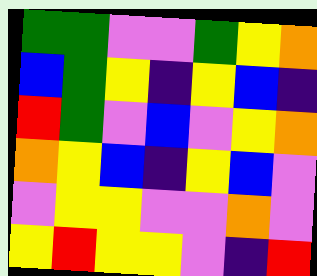[["green", "green", "violet", "violet", "green", "yellow", "orange"], ["blue", "green", "yellow", "indigo", "yellow", "blue", "indigo"], ["red", "green", "violet", "blue", "violet", "yellow", "orange"], ["orange", "yellow", "blue", "indigo", "yellow", "blue", "violet"], ["violet", "yellow", "yellow", "violet", "violet", "orange", "violet"], ["yellow", "red", "yellow", "yellow", "violet", "indigo", "red"]]